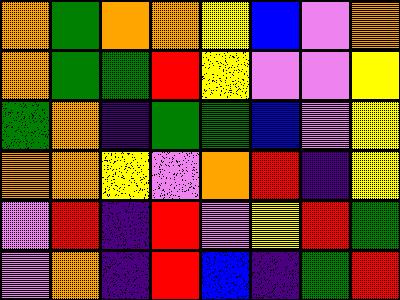[["orange", "green", "orange", "orange", "yellow", "blue", "violet", "orange"], ["orange", "green", "green", "red", "yellow", "violet", "violet", "yellow"], ["green", "orange", "indigo", "green", "green", "blue", "violet", "yellow"], ["orange", "orange", "yellow", "violet", "orange", "red", "indigo", "yellow"], ["violet", "red", "indigo", "red", "violet", "yellow", "red", "green"], ["violet", "orange", "indigo", "red", "blue", "indigo", "green", "red"]]